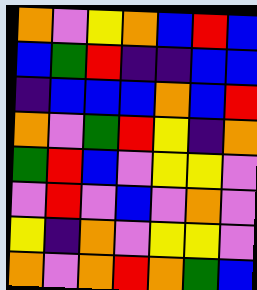[["orange", "violet", "yellow", "orange", "blue", "red", "blue"], ["blue", "green", "red", "indigo", "indigo", "blue", "blue"], ["indigo", "blue", "blue", "blue", "orange", "blue", "red"], ["orange", "violet", "green", "red", "yellow", "indigo", "orange"], ["green", "red", "blue", "violet", "yellow", "yellow", "violet"], ["violet", "red", "violet", "blue", "violet", "orange", "violet"], ["yellow", "indigo", "orange", "violet", "yellow", "yellow", "violet"], ["orange", "violet", "orange", "red", "orange", "green", "blue"]]